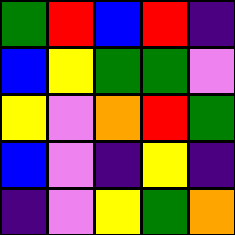[["green", "red", "blue", "red", "indigo"], ["blue", "yellow", "green", "green", "violet"], ["yellow", "violet", "orange", "red", "green"], ["blue", "violet", "indigo", "yellow", "indigo"], ["indigo", "violet", "yellow", "green", "orange"]]